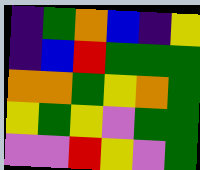[["indigo", "green", "orange", "blue", "indigo", "yellow"], ["indigo", "blue", "red", "green", "green", "green"], ["orange", "orange", "green", "yellow", "orange", "green"], ["yellow", "green", "yellow", "violet", "green", "green"], ["violet", "violet", "red", "yellow", "violet", "green"]]